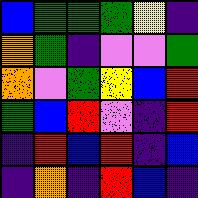[["blue", "green", "green", "green", "yellow", "indigo"], ["orange", "green", "indigo", "violet", "violet", "green"], ["orange", "violet", "green", "yellow", "blue", "red"], ["green", "blue", "red", "violet", "indigo", "red"], ["indigo", "red", "blue", "red", "indigo", "blue"], ["indigo", "orange", "indigo", "red", "blue", "indigo"]]